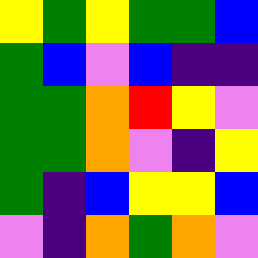[["yellow", "green", "yellow", "green", "green", "blue"], ["green", "blue", "violet", "blue", "indigo", "indigo"], ["green", "green", "orange", "red", "yellow", "violet"], ["green", "green", "orange", "violet", "indigo", "yellow"], ["green", "indigo", "blue", "yellow", "yellow", "blue"], ["violet", "indigo", "orange", "green", "orange", "violet"]]